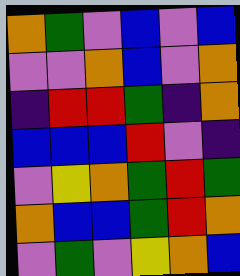[["orange", "green", "violet", "blue", "violet", "blue"], ["violet", "violet", "orange", "blue", "violet", "orange"], ["indigo", "red", "red", "green", "indigo", "orange"], ["blue", "blue", "blue", "red", "violet", "indigo"], ["violet", "yellow", "orange", "green", "red", "green"], ["orange", "blue", "blue", "green", "red", "orange"], ["violet", "green", "violet", "yellow", "orange", "blue"]]